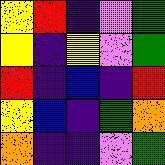[["yellow", "red", "indigo", "violet", "green"], ["yellow", "indigo", "yellow", "violet", "green"], ["red", "indigo", "blue", "indigo", "red"], ["yellow", "blue", "indigo", "green", "orange"], ["orange", "indigo", "indigo", "violet", "green"]]